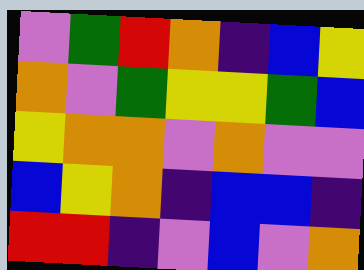[["violet", "green", "red", "orange", "indigo", "blue", "yellow"], ["orange", "violet", "green", "yellow", "yellow", "green", "blue"], ["yellow", "orange", "orange", "violet", "orange", "violet", "violet"], ["blue", "yellow", "orange", "indigo", "blue", "blue", "indigo"], ["red", "red", "indigo", "violet", "blue", "violet", "orange"]]